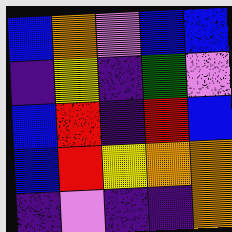[["blue", "orange", "violet", "blue", "blue"], ["indigo", "yellow", "indigo", "green", "violet"], ["blue", "red", "indigo", "red", "blue"], ["blue", "red", "yellow", "orange", "orange"], ["indigo", "violet", "indigo", "indigo", "orange"]]